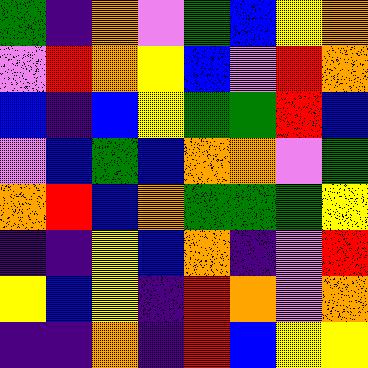[["green", "indigo", "orange", "violet", "green", "blue", "yellow", "orange"], ["violet", "red", "orange", "yellow", "blue", "violet", "red", "orange"], ["blue", "indigo", "blue", "yellow", "green", "green", "red", "blue"], ["violet", "blue", "green", "blue", "orange", "orange", "violet", "green"], ["orange", "red", "blue", "orange", "green", "green", "green", "yellow"], ["indigo", "indigo", "yellow", "blue", "orange", "indigo", "violet", "red"], ["yellow", "blue", "yellow", "indigo", "red", "orange", "violet", "orange"], ["indigo", "indigo", "orange", "indigo", "red", "blue", "yellow", "yellow"]]